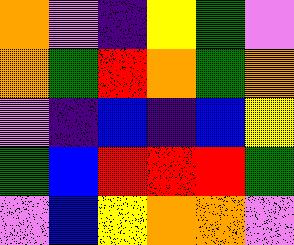[["orange", "violet", "indigo", "yellow", "green", "violet"], ["orange", "green", "red", "orange", "green", "orange"], ["violet", "indigo", "blue", "indigo", "blue", "yellow"], ["green", "blue", "red", "red", "red", "green"], ["violet", "blue", "yellow", "orange", "orange", "violet"]]